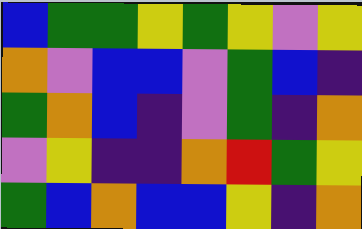[["blue", "green", "green", "yellow", "green", "yellow", "violet", "yellow"], ["orange", "violet", "blue", "blue", "violet", "green", "blue", "indigo"], ["green", "orange", "blue", "indigo", "violet", "green", "indigo", "orange"], ["violet", "yellow", "indigo", "indigo", "orange", "red", "green", "yellow"], ["green", "blue", "orange", "blue", "blue", "yellow", "indigo", "orange"]]